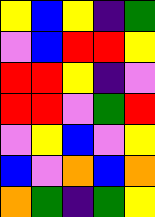[["yellow", "blue", "yellow", "indigo", "green"], ["violet", "blue", "red", "red", "yellow"], ["red", "red", "yellow", "indigo", "violet"], ["red", "red", "violet", "green", "red"], ["violet", "yellow", "blue", "violet", "yellow"], ["blue", "violet", "orange", "blue", "orange"], ["orange", "green", "indigo", "green", "yellow"]]